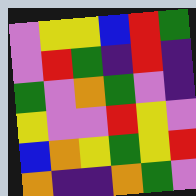[["violet", "yellow", "yellow", "blue", "red", "green"], ["violet", "red", "green", "indigo", "red", "indigo"], ["green", "violet", "orange", "green", "violet", "indigo"], ["yellow", "violet", "violet", "red", "yellow", "violet"], ["blue", "orange", "yellow", "green", "yellow", "red"], ["orange", "indigo", "indigo", "orange", "green", "violet"]]